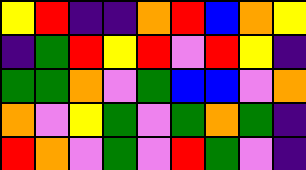[["yellow", "red", "indigo", "indigo", "orange", "red", "blue", "orange", "yellow"], ["indigo", "green", "red", "yellow", "red", "violet", "red", "yellow", "indigo"], ["green", "green", "orange", "violet", "green", "blue", "blue", "violet", "orange"], ["orange", "violet", "yellow", "green", "violet", "green", "orange", "green", "indigo"], ["red", "orange", "violet", "green", "violet", "red", "green", "violet", "indigo"]]